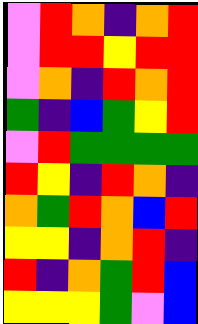[["violet", "red", "orange", "indigo", "orange", "red"], ["violet", "red", "red", "yellow", "red", "red"], ["violet", "orange", "indigo", "red", "orange", "red"], ["green", "indigo", "blue", "green", "yellow", "red"], ["violet", "red", "green", "green", "green", "green"], ["red", "yellow", "indigo", "red", "orange", "indigo"], ["orange", "green", "red", "orange", "blue", "red"], ["yellow", "yellow", "indigo", "orange", "red", "indigo"], ["red", "indigo", "orange", "green", "red", "blue"], ["yellow", "yellow", "yellow", "green", "violet", "blue"]]